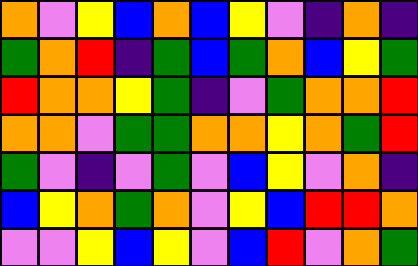[["orange", "violet", "yellow", "blue", "orange", "blue", "yellow", "violet", "indigo", "orange", "indigo"], ["green", "orange", "red", "indigo", "green", "blue", "green", "orange", "blue", "yellow", "green"], ["red", "orange", "orange", "yellow", "green", "indigo", "violet", "green", "orange", "orange", "red"], ["orange", "orange", "violet", "green", "green", "orange", "orange", "yellow", "orange", "green", "red"], ["green", "violet", "indigo", "violet", "green", "violet", "blue", "yellow", "violet", "orange", "indigo"], ["blue", "yellow", "orange", "green", "orange", "violet", "yellow", "blue", "red", "red", "orange"], ["violet", "violet", "yellow", "blue", "yellow", "violet", "blue", "red", "violet", "orange", "green"]]